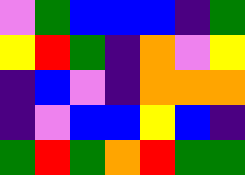[["violet", "green", "blue", "blue", "blue", "indigo", "green"], ["yellow", "red", "green", "indigo", "orange", "violet", "yellow"], ["indigo", "blue", "violet", "indigo", "orange", "orange", "orange"], ["indigo", "violet", "blue", "blue", "yellow", "blue", "indigo"], ["green", "red", "green", "orange", "red", "green", "green"]]